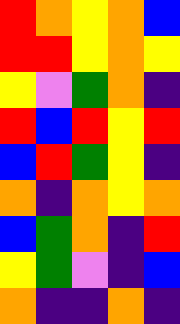[["red", "orange", "yellow", "orange", "blue"], ["red", "red", "yellow", "orange", "yellow"], ["yellow", "violet", "green", "orange", "indigo"], ["red", "blue", "red", "yellow", "red"], ["blue", "red", "green", "yellow", "indigo"], ["orange", "indigo", "orange", "yellow", "orange"], ["blue", "green", "orange", "indigo", "red"], ["yellow", "green", "violet", "indigo", "blue"], ["orange", "indigo", "indigo", "orange", "indigo"]]